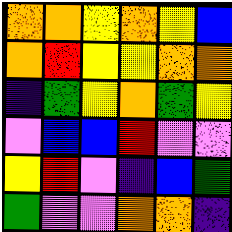[["orange", "orange", "yellow", "orange", "yellow", "blue"], ["orange", "red", "yellow", "yellow", "orange", "orange"], ["indigo", "green", "yellow", "orange", "green", "yellow"], ["violet", "blue", "blue", "red", "violet", "violet"], ["yellow", "red", "violet", "indigo", "blue", "green"], ["green", "violet", "violet", "orange", "orange", "indigo"]]